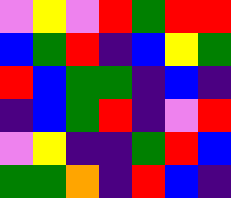[["violet", "yellow", "violet", "red", "green", "red", "red"], ["blue", "green", "red", "indigo", "blue", "yellow", "green"], ["red", "blue", "green", "green", "indigo", "blue", "indigo"], ["indigo", "blue", "green", "red", "indigo", "violet", "red"], ["violet", "yellow", "indigo", "indigo", "green", "red", "blue"], ["green", "green", "orange", "indigo", "red", "blue", "indigo"]]